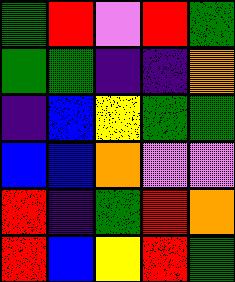[["green", "red", "violet", "red", "green"], ["green", "green", "indigo", "indigo", "orange"], ["indigo", "blue", "yellow", "green", "green"], ["blue", "blue", "orange", "violet", "violet"], ["red", "indigo", "green", "red", "orange"], ["red", "blue", "yellow", "red", "green"]]